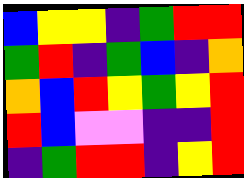[["blue", "yellow", "yellow", "indigo", "green", "red", "red"], ["green", "red", "indigo", "green", "blue", "indigo", "orange"], ["orange", "blue", "red", "yellow", "green", "yellow", "red"], ["red", "blue", "violet", "violet", "indigo", "indigo", "red"], ["indigo", "green", "red", "red", "indigo", "yellow", "red"]]